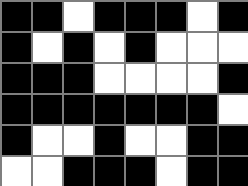[["black", "black", "white", "black", "black", "black", "white", "black"], ["black", "white", "black", "white", "black", "white", "white", "white"], ["black", "black", "black", "white", "white", "white", "white", "black"], ["black", "black", "black", "black", "black", "black", "black", "white"], ["black", "white", "white", "black", "white", "white", "black", "black"], ["white", "white", "black", "black", "black", "white", "black", "black"]]